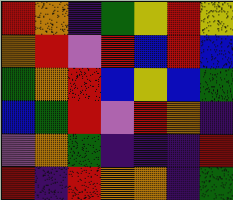[["red", "orange", "indigo", "green", "yellow", "red", "yellow"], ["orange", "red", "violet", "red", "blue", "red", "blue"], ["green", "orange", "red", "blue", "yellow", "blue", "green"], ["blue", "green", "red", "violet", "red", "orange", "indigo"], ["violet", "orange", "green", "indigo", "indigo", "indigo", "red"], ["red", "indigo", "red", "orange", "orange", "indigo", "green"]]